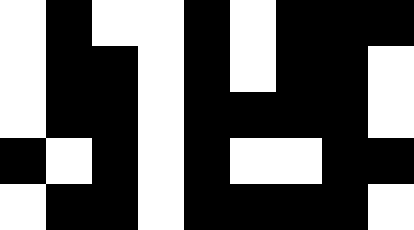[["white", "black", "white", "white", "black", "white", "black", "black", "black"], ["white", "black", "black", "white", "black", "white", "black", "black", "white"], ["white", "black", "black", "white", "black", "black", "black", "black", "white"], ["black", "white", "black", "white", "black", "white", "white", "black", "black"], ["white", "black", "black", "white", "black", "black", "black", "black", "white"]]